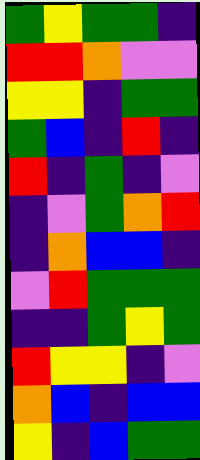[["green", "yellow", "green", "green", "indigo"], ["red", "red", "orange", "violet", "violet"], ["yellow", "yellow", "indigo", "green", "green"], ["green", "blue", "indigo", "red", "indigo"], ["red", "indigo", "green", "indigo", "violet"], ["indigo", "violet", "green", "orange", "red"], ["indigo", "orange", "blue", "blue", "indigo"], ["violet", "red", "green", "green", "green"], ["indigo", "indigo", "green", "yellow", "green"], ["red", "yellow", "yellow", "indigo", "violet"], ["orange", "blue", "indigo", "blue", "blue"], ["yellow", "indigo", "blue", "green", "green"]]